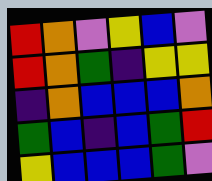[["red", "orange", "violet", "yellow", "blue", "violet"], ["red", "orange", "green", "indigo", "yellow", "yellow"], ["indigo", "orange", "blue", "blue", "blue", "orange"], ["green", "blue", "indigo", "blue", "green", "red"], ["yellow", "blue", "blue", "blue", "green", "violet"]]